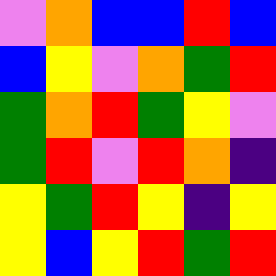[["violet", "orange", "blue", "blue", "red", "blue"], ["blue", "yellow", "violet", "orange", "green", "red"], ["green", "orange", "red", "green", "yellow", "violet"], ["green", "red", "violet", "red", "orange", "indigo"], ["yellow", "green", "red", "yellow", "indigo", "yellow"], ["yellow", "blue", "yellow", "red", "green", "red"]]